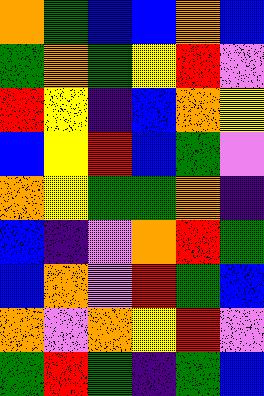[["orange", "green", "blue", "blue", "orange", "blue"], ["green", "orange", "green", "yellow", "red", "violet"], ["red", "yellow", "indigo", "blue", "orange", "yellow"], ["blue", "yellow", "red", "blue", "green", "violet"], ["orange", "yellow", "green", "green", "orange", "indigo"], ["blue", "indigo", "violet", "orange", "red", "green"], ["blue", "orange", "violet", "red", "green", "blue"], ["orange", "violet", "orange", "yellow", "red", "violet"], ["green", "red", "green", "indigo", "green", "blue"]]